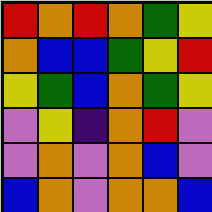[["red", "orange", "red", "orange", "green", "yellow"], ["orange", "blue", "blue", "green", "yellow", "red"], ["yellow", "green", "blue", "orange", "green", "yellow"], ["violet", "yellow", "indigo", "orange", "red", "violet"], ["violet", "orange", "violet", "orange", "blue", "violet"], ["blue", "orange", "violet", "orange", "orange", "blue"]]